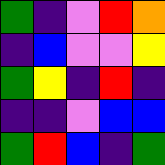[["green", "indigo", "violet", "red", "orange"], ["indigo", "blue", "violet", "violet", "yellow"], ["green", "yellow", "indigo", "red", "indigo"], ["indigo", "indigo", "violet", "blue", "blue"], ["green", "red", "blue", "indigo", "green"]]